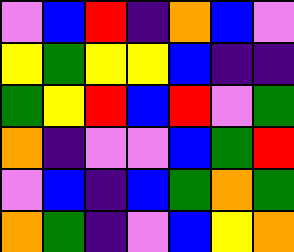[["violet", "blue", "red", "indigo", "orange", "blue", "violet"], ["yellow", "green", "yellow", "yellow", "blue", "indigo", "indigo"], ["green", "yellow", "red", "blue", "red", "violet", "green"], ["orange", "indigo", "violet", "violet", "blue", "green", "red"], ["violet", "blue", "indigo", "blue", "green", "orange", "green"], ["orange", "green", "indigo", "violet", "blue", "yellow", "orange"]]